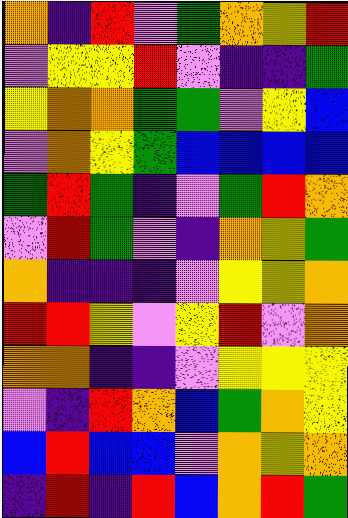[["orange", "indigo", "red", "violet", "green", "orange", "yellow", "red"], ["violet", "yellow", "yellow", "red", "violet", "indigo", "indigo", "green"], ["yellow", "orange", "orange", "green", "green", "violet", "yellow", "blue"], ["violet", "orange", "yellow", "green", "blue", "blue", "blue", "blue"], ["green", "red", "green", "indigo", "violet", "green", "red", "orange"], ["violet", "red", "green", "violet", "indigo", "orange", "yellow", "green"], ["orange", "indigo", "indigo", "indigo", "violet", "yellow", "yellow", "orange"], ["red", "red", "yellow", "violet", "yellow", "red", "violet", "orange"], ["orange", "orange", "indigo", "indigo", "violet", "yellow", "yellow", "yellow"], ["violet", "indigo", "red", "orange", "blue", "green", "orange", "yellow"], ["blue", "red", "blue", "blue", "violet", "orange", "yellow", "orange"], ["indigo", "red", "indigo", "red", "blue", "orange", "red", "green"]]